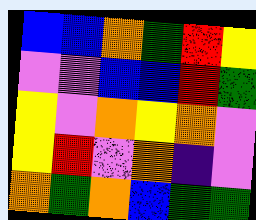[["blue", "blue", "orange", "green", "red", "yellow"], ["violet", "violet", "blue", "blue", "red", "green"], ["yellow", "violet", "orange", "yellow", "orange", "violet"], ["yellow", "red", "violet", "orange", "indigo", "violet"], ["orange", "green", "orange", "blue", "green", "green"]]